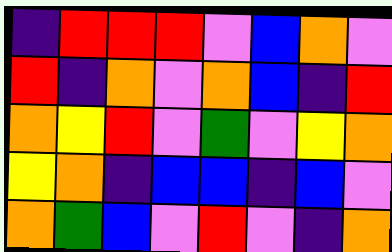[["indigo", "red", "red", "red", "violet", "blue", "orange", "violet"], ["red", "indigo", "orange", "violet", "orange", "blue", "indigo", "red"], ["orange", "yellow", "red", "violet", "green", "violet", "yellow", "orange"], ["yellow", "orange", "indigo", "blue", "blue", "indigo", "blue", "violet"], ["orange", "green", "blue", "violet", "red", "violet", "indigo", "orange"]]